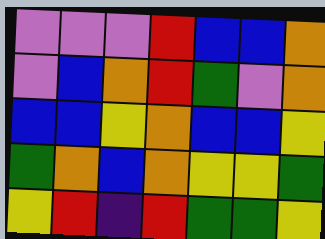[["violet", "violet", "violet", "red", "blue", "blue", "orange"], ["violet", "blue", "orange", "red", "green", "violet", "orange"], ["blue", "blue", "yellow", "orange", "blue", "blue", "yellow"], ["green", "orange", "blue", "orange", "yellow", "yellow", "green"], ["yellow", "red", "indigo", "red", "green", "green", "yellow"]]